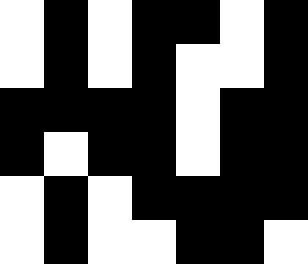[["white", "black", "white", "black", "black", "white", "black"], ["white", "black", "white", "black", "white", "white", "black"], ["black", "black", "black", "black", "white", "black", "black"], ["black", "white", "black", "black", "white", "black", "black"], ["white", "black", "white", "black", "black", "black", "black"], ["white", "black", "white", "white", "black", "black", "white"]]